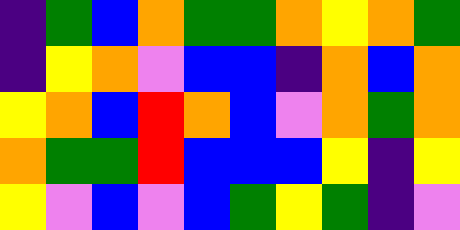[["indigo", "green", "blue", "orange", "green", "green", "orange", "yellow", "orange", "green"], ["indigo", "yellow", "orange", "violet", "blue", "blue", "indigo", "orange", "blue", "orange"], ["yellow", "orange", "blue", "red", "orange", "blue", "violet", "orange", "green", "orange"], ["orange", "green", "green", "red", "blue", "blue", "blue", "yellow", "indigo", "yellow"], ["yellow", "violet", "blue", "violet", "blue", "green", "yellow", "green", "indigo", "violet"]]